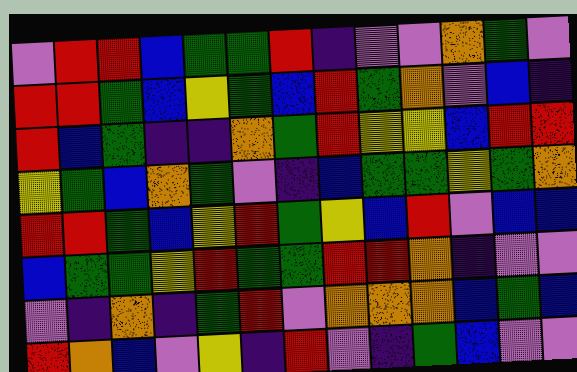[["violet", "red", "red", "blue", "green", "green", "red", "indigo", "violet", "violet", "orange", "green", "violet"], ["red", "red", "green", "blue", "yellow", "green", "blue", "red", "green", "orange", "violet", "blue", "indigo"], ["red", "blue", "green", "indigo", "indigo", "orange", "green", "red", "yellow", "yellow", "blue", "red", "red"], ["yellow", "green", "blue", "orange", "green", "violet", "indigo", "blue", "green", "green", "yellow", "green", "orange"], ["red", "red", "green", "blue", "yellow", "red", "green", "yellow", "blue", "red", "violet", "blue", "blue"], ["blue", "green", "green", "yellow", "red", "green", "green", "red", "red", "orange", "indigo", "violet", "violet"], ["violet", "indigo", "orange", "indigo", "green", "red", "violet", "orange", "orange", "orange", "blue", "green", "blue"], ["red", "orange", "blue", "violet", "yellow", "indigo", "red", "violet", "indigo", "green", "blue", "violet", "violet"]]